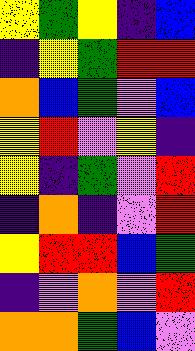[["yellow", "green", "yellow", "indigo", "blue"], ["indigo", "yellow", "green", "red", "red"], ["orange", "blue", "green", "violet", "blue"], ["yellow", "red", "violet", "yellow", "indigo"], ["yellow", "indigo", "green", "violet", "red"], ["indigo", "orange", "indigo", "violet", "red"], ["yellow", "red", "red", "blue", "green"], ["indigo", "violet", "orange", "violet", "red"], ["orange", "orange", "green", "blue", "violet"]]